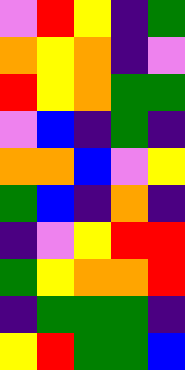[["violet", "red", "yellow", "indigo", "green"], ["orange", "yellow", "orange", "indigo", "violet"], ["red", "yellow", "orange", "green", "green"], ["violet", "blue", "indigo", "green", "indigo"], ["orange", "orange", "blue", "violet", "yellow"], ["green", "blue", "indigo", "orange", "indigo"], ["indigo", "violet", "yellow", "red", "red"], ["green", "yellow", "orange", "orange", "red"], ["indigo", "green", "green", "green", "indigo"], ["yellow", "red", "green", "green", "blue"]]